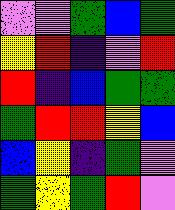[["violet", "violet", "green", "blue", "green"], ["yellow", "red", "indigo", "violet", "red"], ["red", "indigo", "blue", "green", "green"], ["green", "red", "red", "yellow", "blue"], ["blue", "yellow", "indigo", "green", "violet"], ["green", "yellow", "green", "red", "violet"]]